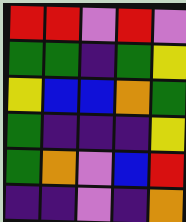[["red", "red", "violet", "red", "violet"], ["green", "green", "indigo", "green", "yellow"], ["yellow", "blue", "blue", "orange", "green"], ["green", "indigo", "indigo", "indigo", "yellow"], ["green", "orange", "violet", "blue", "red"], ["indigo", "indigo", "violet", "indigo", "orange"]]